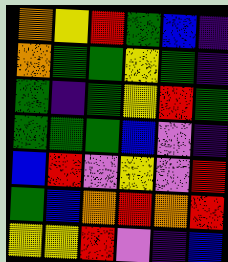[["orange", "yellow", "red", "green", "blue", "indigo"], ["orange", "green", "green", "yellow", "green", "indigo"], ["green", "indigo", "green", "yellow", "red", "green"], ["green", "green", "green", "blue", "violet", "indigo"], ["blue", "red", "violet", "yellow", "violet", "red"], ["green", "blue", "orange", "red", "orange", "red"], ["yellow", "yellow", "red", "violet", "indigo", "blue"]]